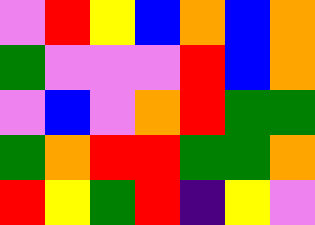[["violet", "red", "yellow", "blue", "orange", "blue", "orange"], ["green", "violet", "violet", "violet", "red", "blue", "orange"], ["violet", "blue", "violet", "orange", "red", "green", "green"], ["green", "orange", "red", "red", "green", "green", "orange"], ["red", "yellow", "green", "red", "indigo", "yellow", "violet"]]